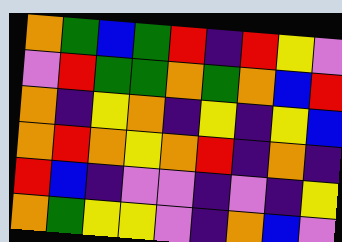[["orange", "green", "blue", "green", "red", "indigo", "red", "yellow", "violet"], ["violet", "red", "green", "green", "orange", "green", "orange", "blue", "red"], ["orange", "indigo", "yellow", "orange", "indigo", "yellow", "indigo", "yellow", "blue"], ["orange", "red", "orange", "yellow", "orange", "red", "indigo", "orange", "indigo"], ["red", "blue", "indigo", "violet", "violet", "indigo", "violet", "indigo", "yellow"], ["orange", "green", "yellow", "yellow", "violet", "indigo", "orange", "blue", "violet"]]